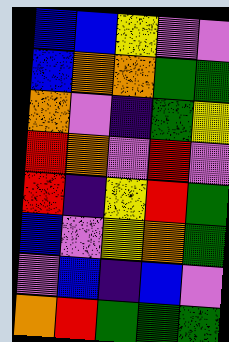[["blue", "blue", "yellow", "violet", "violet"], ["blue", "orange", "orange", "green", "green"], ["orange", "violet", "indigo", "green", "yellow"], ["red", "orange", "violet", "red", "violet"], ["red", "indigo", "yellow", "red", "green"], ["blue", "violet", "yellow", "orange", "green"], ["violet", "blue", "indigo", "blue", "violet"], ["orange", "red", "green", "green", "green"]]